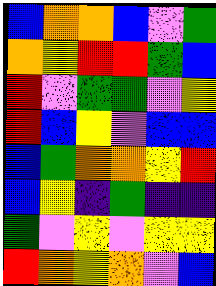[["blue", "orange", "orange", "blue", "violet", "green"], ["orange", "yellow", "red", "red", "green", "blue"], ["red", "violet", "green", "green", "violet", "yellow"], ["red", "blue", "yellow", "violet", "blue", "blue"], ["blue", "green", "orange", "orange", "yellow", "red"], ["blue", "yellow", "indigo", "green", "indigo", "indigo"], ["green", "violet", "yellow", "violet", "yellow", "yellow"], ["red", "orange", "yellow", "orange", "violet", "blue"]]